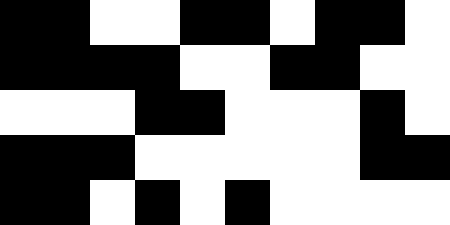[["black", "black", "white", "white", "black", "black", "white", "black", "black", "white"], ["black", "black", "black", "black", "white", "white", "black", "black", "white", "white"], ["white", "white", "white", "black", "black", "white", "white", "white", "black", "white"], ["black", "black", "black", "white", "white", "white", "white", "white", "black", "black"], ["black", "black", "white", "black", "white", "black", "white", "white", "white", "white"]]